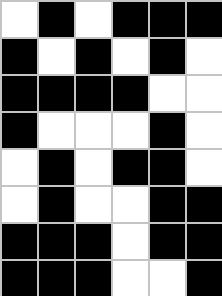[["white", "black", "white", "black", "black", "black"], ["black", "white", "black", "white", "black", "white"], ["black", "black", "black", "black", "white", "white"], ["black", "white", "white", "white", "black", "white"], ["white", "black", "white", "black", "black", "white"], ["white", "black", "white", "white", "black", "black"], ["black", "black", "black", "white", "black", "black"], ["black", "black", "black", "white", "white", "black"]]